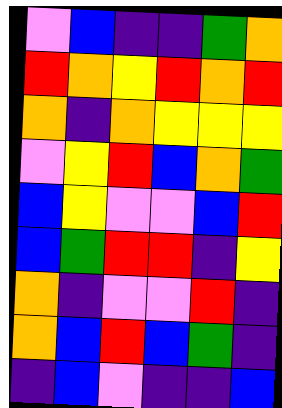[["violet", "blue", "indigo", "indigo", "green", "orange"], ["red", "orange", "yellow", "red", "orange", "red"], ["orange", "indigo", "orange", "yellow", "yellow", "yellow"], ["violet", "yellow", "red", "blue", "orange", "green"], ["blue", "yellow", "violet", "violet", "blue", "red"], ["blue", "green", "red", "red", "indigo", "yellow"], ["orange", "indigo", "violet", "violet", "red", "indigo"], ["orange", "blue", "red", "blue", "green", "indigo"], ["indigo", "blue", "violet", "indigo", "indigo", "blue"]]